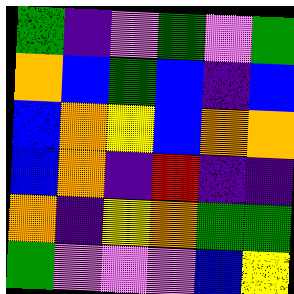[["green", "indigo", "violet", "green", "violet", "green"], ["orange", "blue", "green", "blue", "indigo", "blue"], ["blue", "orange", "yellow", "blue", "orange", "orange"], ["blue", "orange", "indigo", "red", "indigo", "indigo"], ["orange", "indigo", "yellow", "orange", "green", "green"], ["green", "violet", "violet", "violet", "blue", "yellow"]]